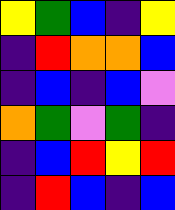[["yellow", "green", "blue", "indigo", "yellow"], ["indigo", "red", "orange", "orange", "blue"], ["indigo", "blue", "indigo", "blue", "violet"], ["orange", "green", "violet", "green", "indigo"], ["indigo", "blue", "red", "yellow", "red"], ["indigo", "red", "blue", "indigo", "blue"]]